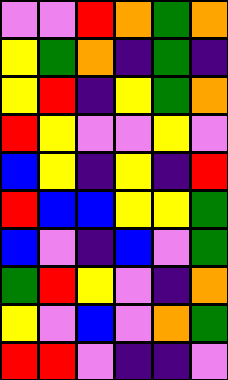[["violet", "violet", "red", "orange", "green", "orange"], ["yellow", "green", "orange", "indigo", "green", "indigo"], ["yellow", "red", "indigo", "yellow", "green", "orange"], ["red", "yellow", "violet", "violet", "yellow", "violet"], ["blue", "yellow", "indigo", "yellow", "indigo", "red"], ["red", "blue", "blue", "yellow", "yellow", "green"], ["blue", "violet", "indigo", "blue", "violet", "green"], ["green", "red", "yellow", "violet", "indigo", "orange"], ["yellow", "violet", "blue", "violet", "orange", "green"], ["red", "red", "violet", "indigo", "indigo", "violet"]]